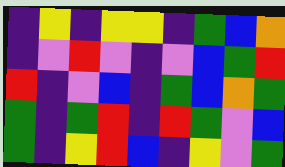[["indigo", "yellow", "indigo", "yellow", "yellow", "indigo", "green", "blue", "orange"], ["indigo", "violet", "red", "violet", "indigo", "violet", "blue", "green", "red"], ["red", "indigo", "violet", "blue", "indigo", "green", "blue", "orange", "green"], ["green", "indigo", "green", "red", "indigo", "red", "green", "violet", "blue"], ["green", "indigo", "yellow", "red", "blue", "indigo", "yellow", "violet", "green"]]